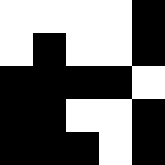[["white", "white", "white", "white", "black"], ["white", "black", "white", "white", "black"], ["black", "black", "black", "black", "white"], ["black", "black", "white", "white", "black"], ["black", "black", "black", "white", "black"]]